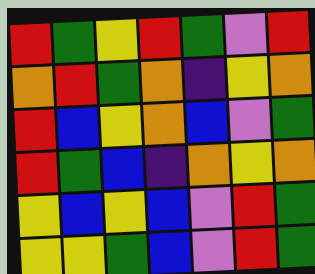[["red", "green", "yellow", "red", "green", "violet", "red"], ["orange", "red", "green", "orange", "indigo", "yellow", "orange"], ["red", "blue", "yellow", "orange", "blue", "violet", "green"], ["red", "green", "blue", "indigo", "orange", "yellow", "orange"], ["yellow", "blue", "yellow", "blue", "violet", "red", "green"], ["yellow", "yellow", "green", "blue", "violet", "red", "green"]]